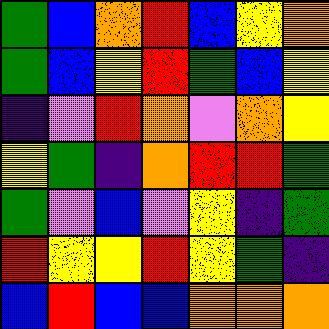[["green", "blue", "orange", "red", "blue", "yellow", "orange"], ["green", "blue", "yellow", "red", "green", "blue", "yellow"], ["indigo", "violet", "red", "orange", "violet", "orange", "yellow"], ["yellow", "green", "indigo", "orange", "red", "red", "green"], ["green", "violet", "blue", "violet", "yellow", "indigo", "green"], ["red", "yellow", "yellow", "red", "yellow", "green", "indigo"], ["blue", "red", "blue", "blue", "orange", "orange", "orange"]]